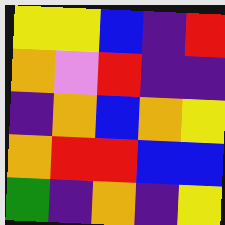[["yellow", "yellow", "blue", "indigo", "red"], ["orange", "violet", "red", "indigo", "indigo"], ["indigo", "orange", "blue", "orange", "yellow"], ["orange", "red", "red", "blue", "blue"], ["green", "indigo", "orange", "indigo", "yellow"]]